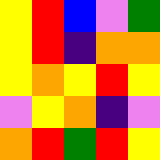[["yellow", "red", "blue", "violet", "green"], ["yellow", "red", "indigo", "orange", "orange"], ["yellow", "orange", "yellow", "red", "yellow"], ["violet", "yellow", "orange", "indigo", "violet"], ["orange", "red", "green", "red", "yellow"]]